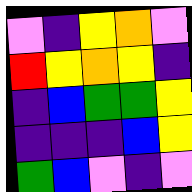[["violet", "indigo", "yellow", "orange", "violet"], ["red", "yellow", "orange", "yellow", "indigo"], ["indigo", "blue", "green", "green", "yellow"], ["indigo", "indigo", "indigo", "blue", "yellow"], ["green", "blue", "violet", "indigo", "violet"]]